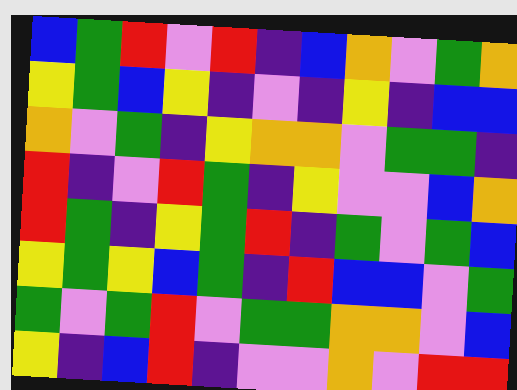[["blue", "green", "red", "violet", "red", "indigo", "blue", "orange", "violet", "green", "orange"], ["yellow", "green", "blue", "yellow", "indigo", "violet", "indigo", "yellow", "indigo", "blue", "blue"], ["orange", "violet", "green", "indigo", "yellow", "orange", "orange", "violet", "green", "green", "indigo"], ["red", "indigo", "violet", "red", "green", "indigo", "yellow", "violet", "violet", "blue", "orange"], ["red", "green", "indigo", "yellow", "green", "red", "indigo", "green", "violet", "green", "blue"], ["yellow", "green", "yellow", "blue", "green", "indigo", "red", "blue", "blue", "violet", "green"], ["green", "violet", "green", "red", "violet", "green", "green", "orange", "orange", "violet", "blue"], ["yellow", "indigo", "blue", "red", "indigo", "violet", "violet", "orange", "violet", "red", "red"]]